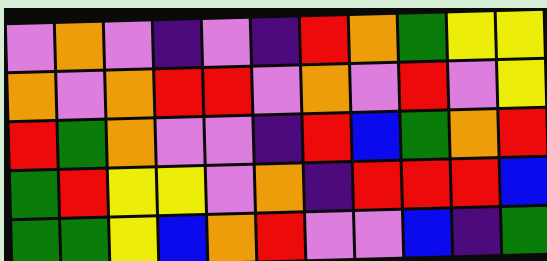[["violet", "orange", "violet", "indigo", "violet", "indigo", "red", "orange", "green", "yellow", "yellow"], ["orange", "violet", "orange", "red", "red", "violet", "orange", "violet", "red", "violet", "yellow"], ["red", "green", "orange", "violet", "violet", "indigo", "red", "blue", "green", "orange", "red"], ["green", "red", "yellow", "yellow", "violet", "orange", "indigo", "red", "red", "red", "blue"], ["green", "green", "yellow", "blue", "orange", "red", "violet", "violet", "blue", "indigo", "green"]]